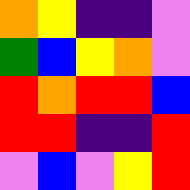[["orange", "yellow", "indigo", "indigo", "violet"], ["green", "blue", "yellow", "orange", "violet"], ["red", "orange", "red", "red", "blue"], ["red", "red", "indigo", "indigo", "red"], ["violet", "blue", "violet", "yellow", "red"]]